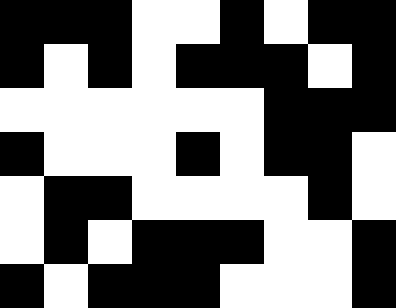[["black", "black", "black", "white", "white", "black", "white", "black", "black"], ["black", "white", "black", "white", "black", "black", "black", "white", "black"], ["white", "white", "white", "white", "white", "white", "black", "black", "black"], ["black", "white", "white", "white", "black", "white", "black", "black", "white"], ["white", "black", "black", "white", "white", "white", "white", "black", "white"], ["white", "black", "white", "black", "black", "black", "white", "white", "black"], ["black", "white", "black", "black", "black", "white", "white", "white", "black"]]